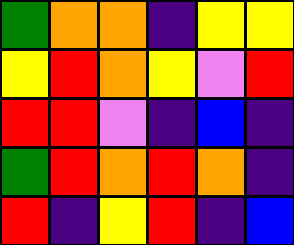[["green", "orange", "orange", "indigo", "yellow", "yellow"], ["yellow", "red", "orange", "yellow", "violet", "red"], ["red", "red", "violet", "indigo", "blue", "indigo"], ["green", "red", "orange", "red", "orange", "indigo"], ["red", "indigo", "yellow", "red", "indigo", "blue"]]